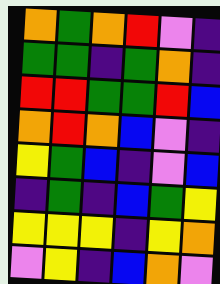[["orange", "green", "orange", "red", "violet", "indigo"], ["green", "green", "indigo", "green", "orange", "indigo"], ["red", "red", "green", "green", "red", "blue"], ["orange", "red", "orange", "blue", "violet", "indigo"], ["yellow", "green", "blue", "indigo", "violet", "blue"], ["indigo", "green", "indigo", "blue", "green", "yellow"], ["yellow", "yellow", "yellow", "indigo", "yellow", "orange"], ["violet", "yellow", "indigo", "blue", "orange", "violet"]]